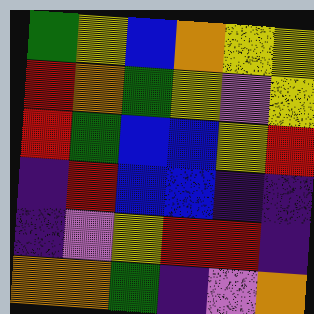[["green", "yellow", "blue", "orange", "yellow", "yellow"], ["red", "orange", "green", "yellow", "violet", "yellow"], ["red", "green", "blue", "blue", "yellow", "red"], ["indigo", "red", "blue", "blue", "indigo", "indigo"], ["indigo", "violet", "yellow", "red", "red", "indigo"], ["orange", "orange", "green", "indigo", "violet", "orange"]]